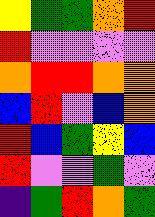[["yellow", "green", "green", "orange", "red"], ["red", "violet", "violet", "violet", "violet"], ["orange", "red", "red", "orange", "orange"], ["blue", "red", "violet", "blue", "orange"], ["red", "blue", "green", "yellow", "blue"], ["red", "violet", "violet", "green", "violet"], ["indigo", "green", "red", "orange", "green"]]